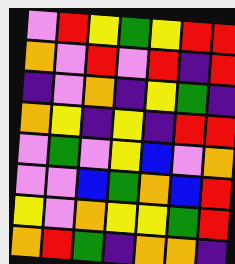[["violet", "red", "yellow", "green", "yellow", "red", "red"], ["orange", "violet", "red", "violet", "red", "indigo", "red"], ["indigo", "violet", "orange", "indigo", "yellow", "green", "indigo"], ["orange", "yellow", "indigo", "yellow", "indigo", "red", "red"], ["violet", "green", "violet", "yellow", "blue", "violet", "orange"], ["violet", "violet", "blue", "green", "orange", "blue", "red"], ["yellow", "violet", "orange", "yellow", "yellow", "green", "red"], ["orange", "red", "green", "indigo", "orange", "orange", "indigo"]]